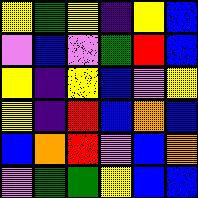[["yellow", "green", "yellow", "indigo", "yellow", "blue"], ["violet", "blue", "violet", "green", "red", "blue"], ["yellow", "indigo", "yellow", "blue", "violet", "yellow"], ["yellow", "indigo", "red", "blue", "orange", "blue"], ["blue", "orange", "red", "violet", "blue", "orange"], ["violet", "green", "green", "yellow", "blue", "blue"]]